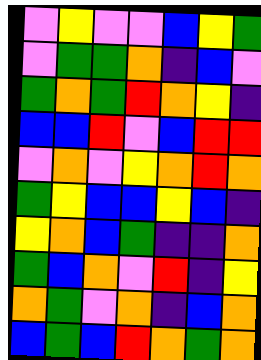[["violet", "yellow", "violet", "violet", "blue", "yellow", "green"], ["violet", "green", "green", "orange", "indigo", "blue", "violet"], ["green", "orange", "green", "red", "orange", "yellow", "indigo"], ["blue", "blue", "red", "violet", "blue", "red", "red"], ["violet", "orange", "violet", "yellow", "orange", "red", "orange"], ["green", "yellow", "blue", "blue", "yellow", "blue", "indigo"], ["yellow", "orange", "blue", "green", "indigo", "indigo", "orange"], ["green", "blue", "orange", "violet", "red", "indigo", "yellow"], ["orange", "green", "violet", "orange", "indigo", "blue", "orange"], ["blue", "green", "blue", "red", "orange", "green", "orange"]]